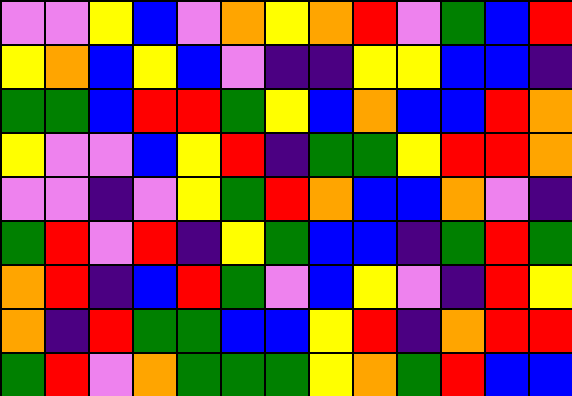[["violet", "violet", "yellow", "blue", "violet", "orange", "yellow", "orange", "red", "violet", "green", "blue", "red"], ["yellow", "orange", "blue", "yellow", "blue", "violet", "indigo", "indigo", "yellow", "yellow", "blue", "blue", "indigo"], ["green", "green", "blue", "red", "red", "green", "yellow", "blue", "orange", "blue", "blue", "red", "orange"], ["yellow", "violet", "violet", "blue", "yellow", "red", "indigo", "green", "green", "yellow", "red", "red", "orange"], ["violet", "violet", "indigo", "violet", "yellow", "green", "red", "orange", "blue", "blue", "orange", "violet", "indigo"], ["green", "red", "violet", "red", "indigo", "yellow", "green", "blue", "blue", "indigo", "green", "red", "green"], ["orange", "red", "indigo", "blue", "red", "green", "violet", "blue", "yellow", "violet", "indigo", "red", "yellow"], ["orange", "indigo", "red", "green", "green", "blue", "blue", "yellow", "red", "indigo", "orange", "red", "red"], ["green", "red", "violet", "orange", "green", "green", "green", "yellow", "orange", "green", "red", "blue", "blue"]]